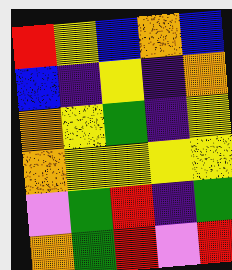[["red", "yellow", "blue", "orange", "blue"], ["blue", "indigo", "yellow", "indigo", "orange"], ["orange", "yellow", "green", "indigo", "yellow"], ["orange", "yellow", "yellow", "yellow", "yellow"], ["violet", "green", "red", "indigo", "green"], ["orange", "green", "red", "violet", "red"]]